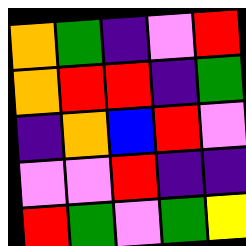[["orange", "green", "indigo", "violet", "red"], ["orange", "red", "red", "indigo", "green"], ["indigo", "orange", "blue", "red", "violet"], ["violet", "violet", "red", "indigo", "indigo"], ["red", "green", "violet", "green", "yellow"]]